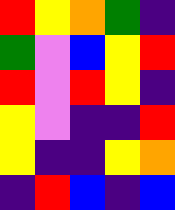[["red", "yellow", "orange", "green", "indigo"], ["green", "violet", "blue", "yellow", "red"], ["red", "violet", "red", "yellow", "indigo"], ["yellow", "violet", "indigo", "indigo", "red"], ["yellow", "indigo", "indigo", "yellow", "orange"], ["indigo", "red", "blue", "indigo", "blue"]]